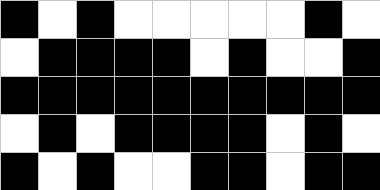[["black", "white", "black", "white", "white", "white", "white", "white", "black", "white"], ["white", "black", "black", "black", "black", "white", "black", "white", "white", "black"], ["black", "black", "black", "black", "black", "black", "black", "black", "black", "black"], ["white", "black", "white", "black", "black", "black", "black", "white", "black", "white"], ["black", "white", "black", "white", "white", "black", "black", "white", "black", "black"]]